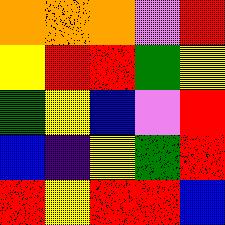[["orange", "orange", "orange", "violet", "red"], ["yellow", "red", "red", "green", "yellow"], ["green", "yellow", "blue", "violet", "red"], ["blue", "indigo", "yellow", "green", "red"], ["red", "yellow", "red", "red", "blue"]]